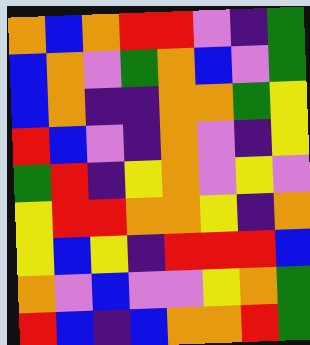[["orange", "blue", "orange", "red", "red", "violet", "indigo", "green"], ["blue", "orange", "violet", "green", "orange", "blue", "violet", "green"], ["blue", "orange", "indigo", "indigo", "orange", "orange", "green", "yellow"], ["red", "blue", "violet", "indigo", "orange", "violet", "indigo", "yellow"], ["green", "red", "indigo", "yellow", "orange", "violet", "yellow", "violet"], ["yellow", "red", "red", "orange", "orange", "yellow", "indigo", "orange"], ["yellow", "blue", "yellow", "indigo", "red", "red", "red", "blue"], ["orange", "violet", "blue", "violet", "violet", "yellow", "orange", "green"], ["red", "blue", "indigo", "blue", "orange", "orange", "red", "green"]]